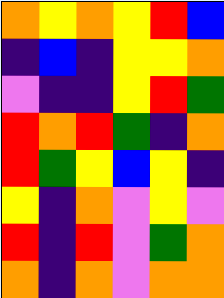[["orange", "yellow", "orange", "yellow", "red", "blue"], ["indigo", "blue", "indigo", "yellow", "yellow", "orange"], ["violet", "indigo", "indigo", "yellow", "red", "green"], ["red", "orange", "red", "green", "indigo", "orange"], ["red", "green", "yellow", "blue", "yellow", "indigo"], ["yellow", "indigo", "orange", "violet", "yellow", "violet"], ["red", "indigo", "red", "violet", "green", "orange"], ["orange", "indigo", "orange", "violet", "orange", "orange"]]